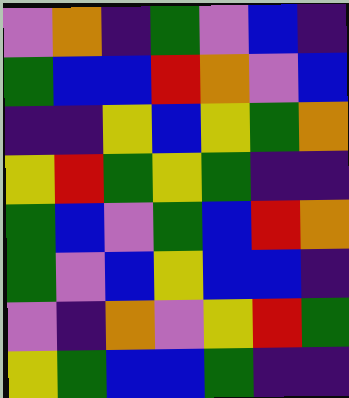[["violet", "orange", "indigo", "green", "violet", "blue", "indigo"], ["green", "blue", "blue", "red", "orange", "violet", "blue"], ["indigo", "indigo", "yellow", "blue", "yellow", "green", "orange"], ["yellow", "red", "green", "yellow", "green", "indigo", "indigo"], ["green", "blue", "violet", "green", "blue", "red", "orange"], ["green", "violet", "blue", "yellow", "blue", "blue", "indigo"], ["violet", "indigo", "orange", "violet", "yellow", "red", "green"], ["yellow", "green", "blue", "blue", "green", "indigo", "indigo"]]